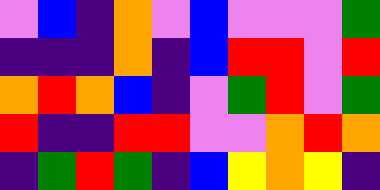[["violet", "blue", "indigo", "orange", "violet", "blue", "violet", "violet", "violet", "green"], ["indigo", "indigo", "indigo", "orange", "indigo", "blue", "red", "red", "violet", "red"], ["orange", "red", "orange", "blue", "indigo", "violet", "green", "red", "violet", "green"], ["red", "indigo", "indigo", "red", "red", "violet", "violet", "orange", "red", "orange"], ["indigo", "green", "red", "green", "indigo", "blue", "yellow", "orange", "yellow", "indigo"]]